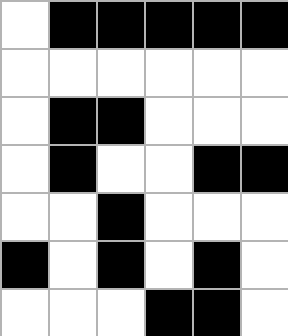[["white", "black", "black", "black", "black", "black"], ["white", "white", "white", "white", "white", "white"], ["white", "black", "black", "white", "white", "white"], ["white", "black", "white", "white", "black", "black"], ["white", "white", "black", "white", "white", "white"], ["black", "white", "black", "white", "black", "white"], ["white", "white", "white", "black", "black", "white"]]